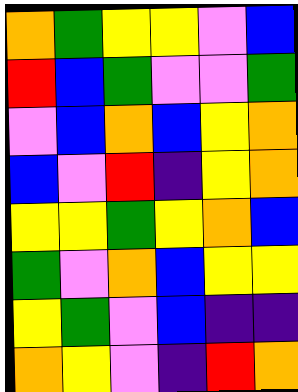[["orange", "green", "yellow", "yellow", "violet", "blue"], ["red", "blue", "green", "violet", "violet", "green"], ["violet", "blue", "orange", "blue", "yellow", "orange"], ["blue", "violet", "red", "indigo", "yellow", "orange"], ["yellow", "yellow", "green", "yellow", "orange", "blue"], ["green", "violet", "orange", "blue", "yellow", "yellow"], ["yellow", "green", "violet", "blue", "indigo", "indigo"], ["orange", "yellow", "violet", "indigo", "red", "orange"]]